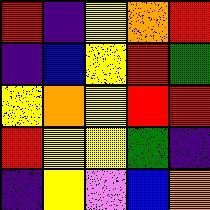[["red", "indigo", "yellow", "orange", "red"], ["indigo", "blue", "yellow", "red", "green"], ["yellow", "orange", "yellow", "red", "red"], ["red", "yellow", "yellow", "green", "indigo"], ["indigo", "yellow", "violet", "blue", "orange"]]